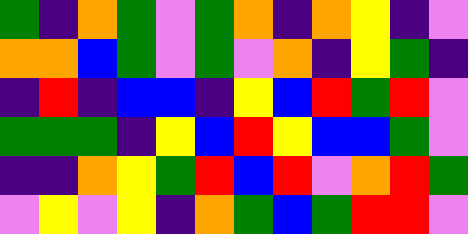[["green", "indigo", "orange", "green", "violet", "green", "orange", "indigo", "orange", "yellow", "indigo", "violet"], ["orange", "orange", "blue", "green", "violet", "green", "violet", "orange", "indigo", "yellow", "green", "indigo"], ["indigo", "red", "indigo", "blue", "blue", "indigo", "yellow", "blue", "red", "green", "red", "violet"], ["green", "green", "green", "indigo", "yellow", "blue", "red", "yellow", "blue", "blue", "green", "violet"], ["indigo", "indigo", "orange", "yellow", "green", "red", "blue", "red", "violet", "orange", "red", "green"], ["violet", "yellow", "violet", "yellow", "indigo", "orange", "green", "blue", "green", "red", "red", "violet"]]